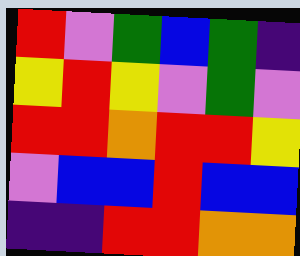[["red", "violet", "green", "blue", "green", "indigo"], ["yellow", "red", "yellow", "violet", "green", "violet"], ["red", "red", "orange", "red", "red", "yellow"], ["violet", "blue", "blue", "red", "blue", "blue"], ["indigo", "indigo", "red", "red", "orange", "orange"]]